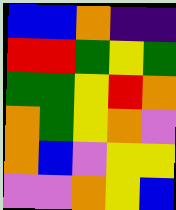[["blue", "blue", "orange", "indigo", "indigo"], ["red", "red", "green", "yellow", "green"], ["green", "green", "yellow", "red", "orange"], ["orange", "green", "yellow", "orange", "violet"], ["orange", "blue", "violet", "yellow", "yellow"], ["violet", "violet", "orange", "yellow", "blue"]]